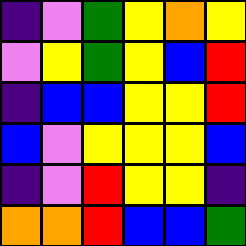[["indigo", "violet", "green", "yellow", "orange", "yellow"], ["violet", "yellow", "green", "yellow", "blue", "red"], ["indigo", "blue", "blue", "yellow", "yellow", "red"], ["blue", "violet", "yellow", "yellow", "yellow", "blue"], ["indigo", "violet", "red", "yellow", "yellow", "indigo"], ["orange", "orange", "red", "blue", "blue", "green"]]